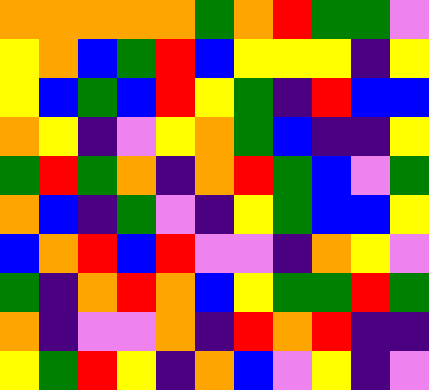[["orange", "orange", "orange", "orange", "orange", "green", "orange", "red", "green", "green", "violet"], ["yellow", "orange", "blue", "green", "red", "blue", "yellow", "yellow", "yellow", "indigo", "yellow"], ["yellow", "blue", "green", "blue", "red", "yellow", "green", "indigo", "red", "blue", "blue"], ["orange", "yellow", "indigo", "violet", "yellow", "orange", "green", "blue", "indigo", "indigo", "yellow"], ["green", "red", "green", "orange", "indigo", "orange", "red", "green", "blue", "violet", "green"], ["orange", "blue", "indigo", "green", "violet", "indigo", "yellow", "green", "blue", "blue", "yellow"], ["blue", "orange", "red", "blue", "red", "violet", "violet", "indigo", "orange", "yellow", "violet"], ["green", "indigo", "orange", "red", "orange", "blue", "yellow", "green", "green", "red", "green"], ["orange", "indigo", "violet", "violet", "orange", "indigo", "red", "orange", "red", "indigo", "indigo"], ["yellow", "green", "red", "yellow", "indigo", "orange", "blue", "violet", "yellow", "indigo", "violet"]]